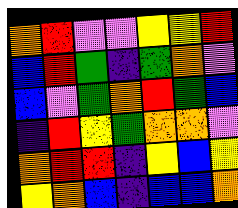[["orange", "red", "violet", "violet", "yellow", "yellow", "red"], ["blue", "red", "green", "indigo", "green", "orange", "violet"], ["blue", "violet", "green", "orange", "red", "green", "blue"], ["indigo", "red", "yellow", "green", "orange", "orange", "violet"], ["orange", "red", "red", "indigo", "yellow", "blue", "yellow"], ["yellow", "orange", "blue", "indigo", "blue", "blue", "orange"]]